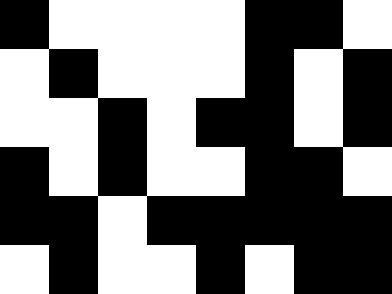[["black", "white", "white", "white", "white", "black", "black", "white"], ["white", "black", "white", "white", "white", "black", "white", "black"], ["white", "white", "black", "white", "black", "black", "white", "black"], ["black", "white", "black", "white", "white", "black", "black", "white"], ["black", "black", "white", "black", "black", "black", "black", "black"], ["white", "black", "white", "white", "black", "white", "black", "black"]]